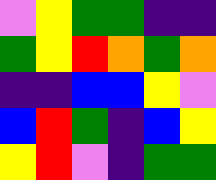[["violet", "yellow", "green", "green", "indigo", "indigo"], ["green", "yellow", "red", "orange", "green", "orange"], ["indigo", "indigo", "blue", "blue", "yellow", "violet"], ["blue", "red", "green", "indigo", "blue", "yellow"], ["yellow", "red", "violet", "indigo", "green", "green"]]